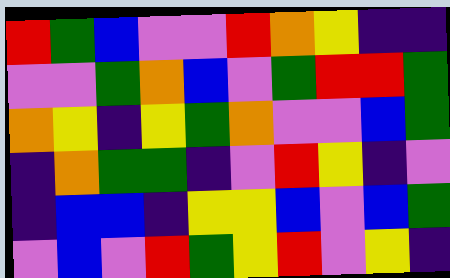[["red", "green", "blue", "violet", "violet", "red", "orange", "yellow", "indigo", "indigo"], ["violet", "violet", "green", "orange", "blue", "violet", "green", "red", "red", "green"], ["orange", "yellow", "indigo", "yellow", "green", "orange", "violet", "violet", "blue", "green"], ["indigo", "orange", "green", "green", "indigo", "violet", "red", "yellow", "indigo", "violet"], ["indigo", "blue", "blue", "indigo", "yellow", "yellow", "blue", "violet", "blue", "green"], ["violet", "blue", "violet", "red", "green", "yellow", "red", "violet", "yellow", "indigo"]]